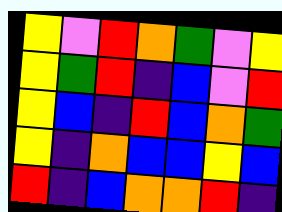[["yellow", "violet", "red", "orange", "green", "violet", "yellow"], ["yellow", "green", "red", "indigo", "blue", "violet", "red"], ["yellow", "blue", "indigo", "red", "blue", "orange", "green"], ["yellow", "indigo", "orange", "blue", "blue", "yellow", "blue"], ["red", "indigo", "blue", "orange", "orange", "red", "indigo"]]